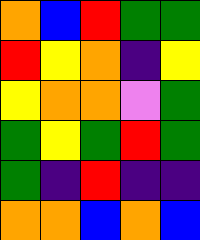[["orange", "blue", "red", "green", "green"], ["red", "yellow", "orange", "indigo", "yellow"], ["yellow", "orange", "orange", "violet", "green"], ["green", "yellow", "green", "red", "green"], ["green", "indigo", "red", "indigo", "indigo"], ["orange", "orange", "blue", "orange", "blue"]]